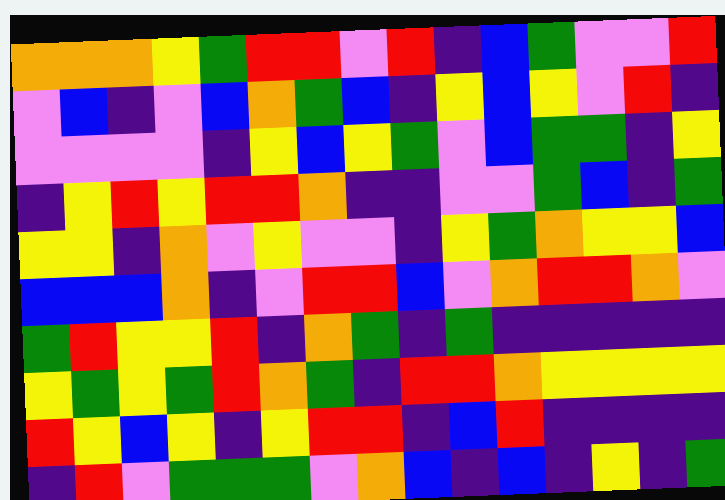[["orange", "orange", "orange", "yellow", "green", "red", "red", "violet", "red", "indigo", "blue", "green", "violet", "violet", "red"], ["violet", "blue", "indigo", "violet", "blue", "orange", "green", "blue", "indigo", "yellow", "blue", "yellow", "violet", "red", "indigo"], ["violet", "violet", "violet", "violet", "indigo", "yellow", "blue", "yellow", "green", "violet", "blue", "green", "green", "indigo", "yellow"], ["indigo", "yellow", "red", "yellow", "red", "red", "orange", "indigo", "indigo", "violet", "violet", "green", "blue", "indigo", "green"], ["yellow", "yellow", "indigo", "orange", "violet", "yellow", "violet", "violet", "indigo", "yellow", "green", "orange", "yellow", "yellow", "blue"], ["blue", "blue", "blue", "orange", "indigo", "violet", "red", "red", "blue", "violet", "orange", "red", "red", "orange", "violet"], ["green", "red", "yellow", "yellow", "red", "indigo", "orange", "green", "indigo", "green", "indigo", "indigo", "indigo", "indigo", "indigo"], ["yellow", "green", "yellow", "green", "red", "orange", "green", "indigo", "red", "red", "orange", "yellow", "yellow", "yellow", "yellow"], ["red", "yellow", "blue", "yellow", "indigo", "yellow", "red", "red", "indigo", "blue", "red", "indigo", "indigo", "indigo", "indigo"], ["indigo", "red", "violet", "green", "green", "green", "violet", "orange", "blue", "indigo", "blue", "indigo", "yellow", "indigo", "green"]]